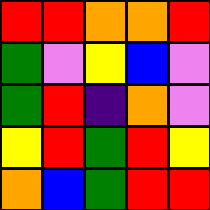[["red", "red", "orange", "orange", "red"], ["green", "violet", "yellow", "blue", "violet"], ["green", "red", "indigo", "orange", "violet"], ["yellow", "red", "green", "red", "yellow"], ["orange", "blue", "green", "red", "red"]]